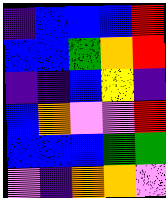[["indigo", "blue", "blue", "blue", "red"], ["blue", "blue", "green", "orange", "red"], ["indigo", "indigo", "blue", "yellow", "indigo"], ["blue", "orange", "violet", "violet", "red"], ["blue", "blue", "blue", "green", "green"], ["violet", "indigo", "orange", "orange", "violet"]]